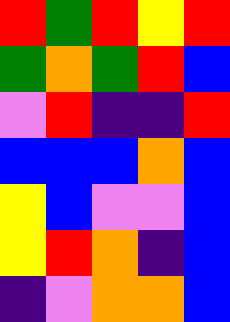[["red", "green", "red", "yellow", "red"], ["green", "orange", "green", "red", "blue"], ["violet", "red", "indigo", "indigo", "red"], ["blue", "blue", "blue", "orange", "blue"], ["yellow", "blue", "violet", "violet", "blue"], ["yellow", "red", "orange", "indigo", "blue"], ["indigo", "violet", "orange", "orange", "blue"]]